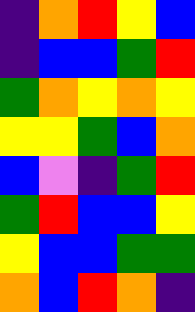[["indigo", "orange", "red", "yellow", "blue"], ["indigo", "blue", "blue", "green", "red"], ["green", "orange", "yellow", "orange", "yellow"], ["yellow", "yellow", "green", "blue", "orange"], ["blue", "violet", "indigo", "green", "red"], ["green", "red", "blue", "blue", "yellow"], ["yellow", "blue", "blue", "green", "green"], ["orange", "blue", "red", "orange", "indigo"]]